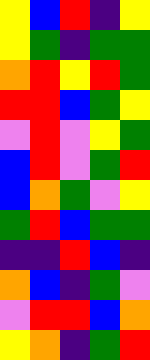[["yellow", "blue", "red", "indigo", "yellow"], ["yellow", "green", "indigo", "green", "green"], ["orange", "red", "yellow", "red", "green"], ["red", "red", "blue", "green", "yellow"], ["violet", "red", "violet", "yellow", "green"], ["blue", "red", "violet", "green", "red"], ["blue", "orange", "green", "violet", "yellow"], ["green", "red", "blue", "green", "green"], ["indigo", "indigo", "red", "blue", "indigo"], ["orange", "blue", "indigo", "green", "violet"], ["violet", "red", "red", "blue", "orange"], ["yellow", "orange", "indigo", "green", "red"]]